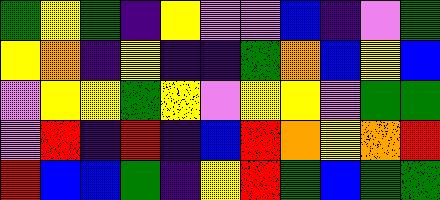[["green", "yellow", "green", "indigo", "yellow", "violet", "violet", "blue", "indigo", "violet", "green"], ["yellow", "orange", "indigo", "yellow", "indigo", "indigo", "green", "orange", "blue", "yellow", "blue"], ["violet", "yellow", "yellow", "green", "yellow", "violet", "yellow", "yellow", "violet", "green", "green"], ["violet", "red", "indigo", "red", "indigo", "blue", "red", "orange", "yellow", "orange", "red"], ["red", "blue", "blue", "green", "indigo", "yellow", "red", "green", "blue", "green", "green"]]